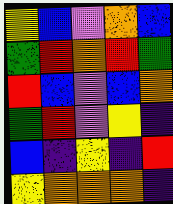[["yellow", "blue", "violet", "orange", "blue"], ["green", "red", "orange", "red", "green"], ["red", "blue", "violet", "blue", "orange"], ["green", "red", "violet", "yellow", "indigo"], ["blue", "indigo", "yellow", "indigo", "red"], ["yellow", "orange", "orange", "orange", "indigo"]]